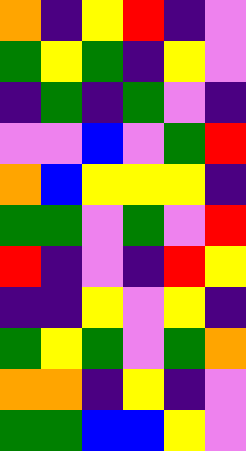[["orange", "indigo", "yellow", "red", "indigo", "violet"], ["green", "yellow", "green", "indigo", "yellow", "violet"], ["indigo", "green", "indigo", "green", "violet", "indigo"], ["violet", "violet", "blue", "violet", "green", "red"], ["orange", "blue", "yellow", "yellow", "yellow", "indigo"], ["green", "green", "violet", "green", "violet", "red"], ["red", "indigo", "violet", "indigo", "red", "yellow"], ["indigo", "indigo", "yellow", "violet", "yellow", "indigo"], ["green", "yellow", "green", "violet", "green", "orange"], ["orange", "orange", "indigo", "yellow", "indigo", "violet"], ["green", "green", "blue", "blue", "yellow", "violet"]]